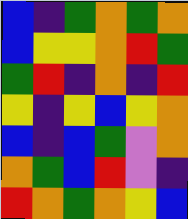[["blue", "indigo", "green", "orange", "green", "orange"], ["blue", "yellow", "yellow", "orange", "red", "green"], ["green", "red", "indigo", "orange", "indigo", "red"], ["yellow", "indigo", "yellow", "blue", "yellow", "orange"], ["blue", "indigo", "blue", "green", "violet", "orange"], ["orange", "green", "blue", "red", "violet", "indigo"], ["red", "orange", "green", "orange", "yellow", "blue"]]